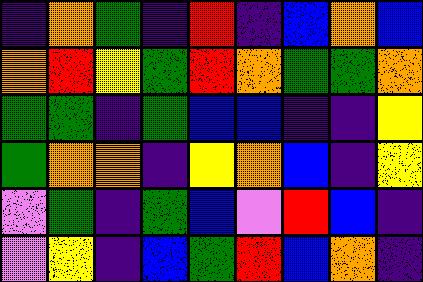[["indigo", "orange", "green", "indigo", "red", "indigo", "blue", "orange", "blue"], ["orange", "red", "yellow", "green", "red", "orange", "green", "green", "orange"], ["green", "green", "indigo", "green", "blue", "blue", "indigo", "indigo", "yellow"], ["green", "orange", "orange", "indigo", "yellow", "orange", "blue", "indigo", "yellow"], ["violet", "green", "indigo", "green", "blue", "violet", "red", "blue", "indigo"], ["violet", "yellow", "indigo", "blue", "green", "red", "blue", "orange", "indigo"]]